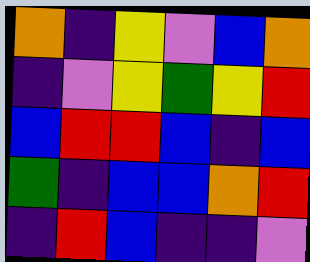[["orange", "indigo", "yellow", "violet", "blue", "orange"], ["indigo", "violet", "yellow", "green", "yellow", "red"], ["blue", "red", "red", "blue", "indigo", "blue"], ["green", "indigo", "blue", "blue", "orange", "red"], ["indigo", "red", "blue", "indigo", "indigo", "violet"]]